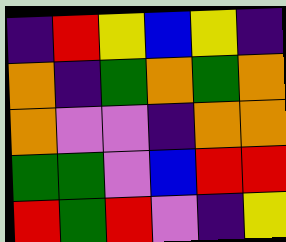[["indigo", "red", "yellow", "blue", "yellow", "indigo"], ["orange", "indigo", "green", "orange", "green", "orange"], ["orange", "violet", "violet", "indigo", "orange", "orange"], ["green", "green", "violet", "blue", "red", "red"], ["red", "green", "red", "violet", "indigo", "yellow"]]